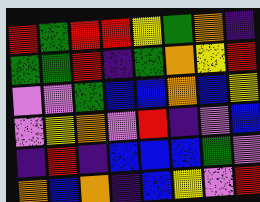[["red", "green", "red", "red", "yellow", "green", "orange", "indigo"], ["green", "green", "red", "indigo", "green", "orange", "yellow", "red"], ["violet", "violet", "green", "blue", "blue", "orange", "blue", "yellow"], ["violet", "yellow", "orange", "violet", "red", "indigo", "violet", "blue"], ["indigo", "red", "indigo", "blue", "blue", "blue", "green", "violet"], ["orange", "blue", "orange", "indigo", "blue", "yellow", "violet", "red"]]